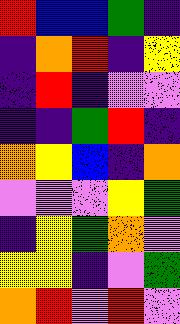[["red", "blue", "blue", "green", "indigo"], ["indigo", "orange", "red", "indigo", "yellow"], ["indigo", "red", "indigo", "violet", "violet"], ["indigo", "indigo", "green", "red", "indigo"], ["orange", "yellow", "blue", "indigo", "orange"], ["violet", "violet", "violet", "yellow", "green"], ["indigo", "yellow", "green", "orange", "violet"], ["yellow", "yellow", "indigo", "violet", "green"], ["orange", "red", "violet", "red", "violet"]]